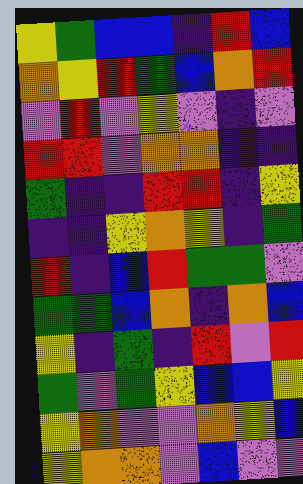[["yellow", "green", "blue", "blue", "indigo", "red", "blue"], ["orange", "yellow", "red", "green", "blue", "orange", "red"], ["violet", "red", "violet", "yellow", "violet", "indigo", "violet"], ["red", "red", "violet", "orange", "orange", "indigo", "indigo"], ["green", "indigo", "indigo", "red", "red", "indigo", "yellow"], ["indigo", "indigo", "yellow", "orange", "yellow", "indigo", "green"], ["red", "indigo", "blue", "red", "green", "green", "violet"], ["green", "green", "blue", "orange", "indigo", "orange", "blue"], ["yellow", "indigo", "green", "indigo", "red", "violet", "red"], ["green", "violet", "green", "yellow", "blue", "blue", "yellow"], ["yellow", "orange", "violet", "violet", "orange", "yellow", "blue"], ["yellow", "orange", "orange", "violet", "blue", "violet", "violet"]]